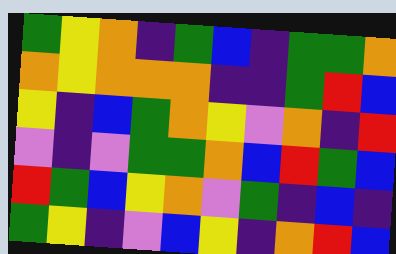[["green", "yellow", "orange", "indigo", "green", "blue", "indigo", "green", "green", "orange"], ["orange", "yellow", "orange", "orange", "orange", "indigo", "indigo", "green", "red", "blue"], ["yellow", "indigo", "blue", "green", "orange", "yellow", "violet", "orange", "indigo", "red"], ["violet", "indigo", "violet", "green", "green", "orange", "blue", "red", "green", "blue"], ["red", "green", "blue", "yellow", "orange", "violet", "green", "indigo", "blue", "indigo"], ["green", "yellow", "indigo", "violet", "blue", "yellow", "indigo", "orange", "red", "blue"]]